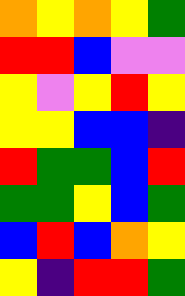[["orange", "yellow", "orange", "yellow", "green"], ["red", "red", "blue", "violet", "violet"], ["yellow", "violet", "yellow", "red", "yellow"], ["yellow", "yellow", "blue", "blue", "indigo"], ["red", "green", "green", "blue", "red"], ["green", "green", "yellow", "blue", "green"], ["blue", "red", "blue", "orange", "yellow"], ["yellow", "indigo", "red", "red", "green"]]